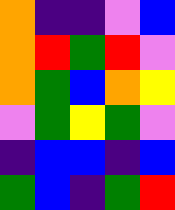[["orange", "indigo", "indigo", "violet", "blue"], ["orange", "red", "green", "red", "violet"], ["orange", "green", "blue", "orange", "yellow"], ["violet", "green", "yellow", "green", "violet"], ["indigo", "blue", "blue", "indigo", "blue"], ["green", "blue", "indigo", "green", "red"]]